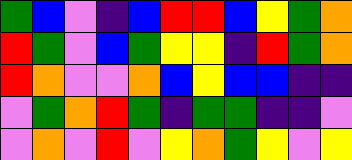[["green", "blue", "violet", "indigo", "blue", "red", "red", "blue", "yellow", "green", "orange"], ["red", "green", "violet", "blue", "green", "yellow", "yellow", "indigo", "red", "green", "orange"], ["red", "orange", "violet", "violet", "orange", "blue", "yellow", "blue", "blue", "indigo", "indigo"], ["violet", "green", "orange", "red", "green", "indigo", "green", "green", "indigo", "indigo", "violet"], ["violet", "orange", "violet", "red", "violet", "yellow", "orange", "green", "yellow", "violet", "yellow"]]